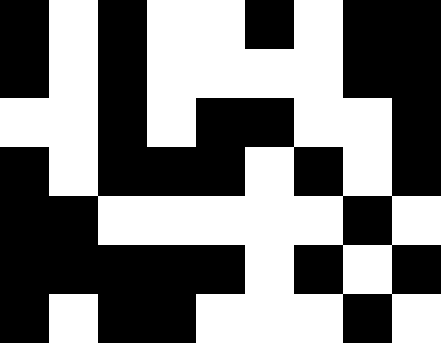[["black", "white", "black", "white", "white", "black", "white", "black", "black"], ["black", "white", "black", "white", "white", "white", "white", "black", "black"], ["white", "white", "black", "white", "black", "black", "white", "white", "black"], ["black", "white", "black", "black", "black", "white", "black", "white", "black"], ["black", "black", "white", "white", "white", "white", "white", "black", "white"], ["black", "black", "black", "black", "black", "white", "black", "white", "black"], ["black", "white", "black", "black", "white", "white", "white", "black", "white"]]